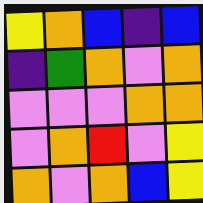[["yellow", "orange", "blue", "indigo", "blue"], ["indigo", "green", "orange", "violet", "orange"], ["violet", "violet", "violet", "orange", "orange"], ["violet", "orange", "red", "violet", "yellow"], ["orange", "violet", "orange", "blue", "yellow"]]